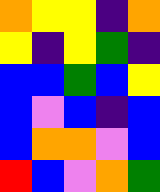[["orange", "yellow", "yellow", "indigo", "orange"], ["yellow", "indigo", "yellow", "green", "indigo"], ["blue", "blue", "green", "blue", "yellow"], ["blue", "violet", "blue", "indigo", "blue"], ["blue", "orange", "orange", "violet", "blue"], ["red", "blue", "violet", "orange", "green"]]